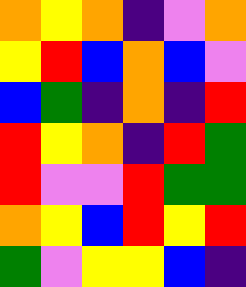[["orange", "yellow", "orange", "indigo", "violet", "orange"], ["yellow", "red", "blue", "orange", "blue", "violet"], ["blue", "green", "indigo", "orange", "indigo", "red"], ["red", "yellow", "orange", "indigo", "red", "green"], ["red", "violet", "violet", "red", "green", "green"], ["orange", "yellow", "blue", "red", "yellow", "red"], ["green", "violet", "yellow", "yellow", "blue", "indigo"]]